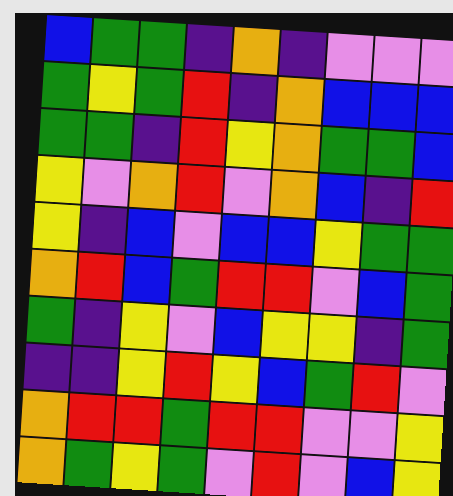[["blue", "green", "green", "indigo", "orange", "indigo", "violet", "violet", "violet"], ["green", "yellow", "green", "red", "indigo", "orange", "blue", "blue", "blue"], ["green", "green", "indigo", "red", "yellow", "orange", "green", "green", "blue"], ["yellow", "violet", "orange", "red", "violet", "orange", "blue", "indigo", "red"], ["yellow", "indigo", "blue", "violet", "blue", "blue", "yellow", "green", "green"], ["orange", "red", "blue", "green", "red", "red", "violet", "blue", "green"], ["green", "indigo", "yellow", "violet", "blue", "yellow", "yellow", "indigo", "green"], ["indigo", "indigo", "yellow", "red", "yellow", "blue", "green", "red", "violet"], ["orange", "red", "red", "green", "red", "red", "violet", "violet", "yellow"], ["orange", "green", "yellow", "green", "violet", "red", "violet", "blue", "yellow"]]